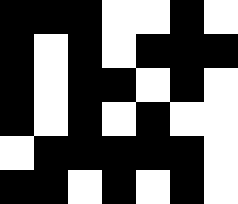[["black", "black", "black", "white", "white", "black", "white"], ["black", "white", "black", "white", "black", "black", "black"], ["black", "white", "black", "black", "white", "black", "white"], ["black", "white", "black", "white", "black", "white", "white"], ["white", "black", "black", "black", "black", "black", "white"], ["black", "black", "white", "black", "white", "black", "white"]]